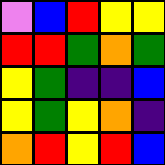[["violet", "blue", "red", "yellow", "yellow"], ["red", "red", "green", "orange", "green"], ["yellow", "green", "indigo", "indigo", "blue"], ["yellow", "green", "yellow", "orange", "indigo"], ["orange", "red", "yellow", "red", "blue"]]